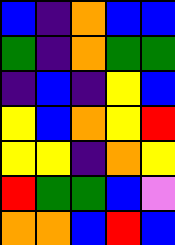[["blue", "indigo", "orange", "blue", "blue"], ["green", "indigo", "orange", "green", "green"], ["indigo", "blue", "indigo", "yellow", "blue"], ["yellow", "blue", "orange", "yellow", "red"], ["yellow", "yellow", "indigo", "orange", "yellow"], ["red", "green", "green", "blue", "violet"], ["orange", "orange", "blue", "red", "blue"]]